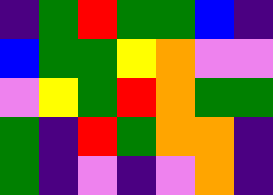[["indigo", "green", "red", "green", "green", "blue", "indigo"], ["blue", "green", "green", "yellow", "orange", "violet", "violet"], ["violet", "yellow", "green", "red", "orange", "green", "green"], ["green", "indigo", "red", "green", "orange", "orange", "indigo"], ["green", "indigo", "violet", "indigo", "violet", "orange", "indigo"]]